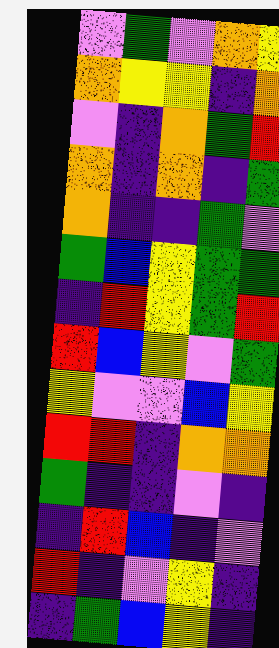[["violet", "green", "violet", "orange", "yellow"], ["orange", "yellow", "yellow", "indigo", "orange"], ["violet", "indigo", "orange", "green", "red"], ["orange", "indigo", "orange", "indigo", "green"], ["orange", "indigo", "indigo", "green", "violet"], ["green", "blue", "yellow", "green", "green"], ["indigo", "red", "yellow", "green", "red"], ["red", "blue", "yellow", "violet", "green"], ["yellow", "violet", "violet", "blue", "yellow"], ["red", "red", "indigo", "orange", "orange"], ["green", "indigo", "indigo", "violet", "indigo"], ["indigo", "red", "blue", "indigo", "violet"], ["red", "indigo", "violet", "yellow", "indigo"], ["indigo", "green", "blue", "yellow", "indigo"]]